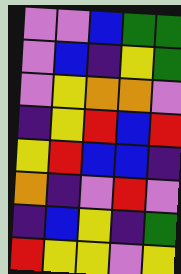[["violet", "violet", "blue", "green", "green"], ["violet", "blue", "indigo", "yellow", "green"], ["violet", "yellow", "orange", "orange", "violet"], ["indigo", "yellow", "red", "blue", "red"], ["yellow", "red", "blue", "blue", "indigo"], ["orange", "indigo", "violet", "red", "violet"], ["indigo", "blue", "yellow", "indigo", "green"], ["red", "yellow", "yellow", "violet", "yellow"]]